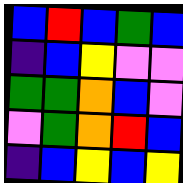[["blue", "red", "blue", "green", "blue"], ["indigo", "blue", "yellow", "violet", "violet"], ["green", "green", "orange", "blue", "violet"], ["violet", "green", "orange", "red", "blue"], ["indigo", "blue", "yellow", "blue", "yellow"]]